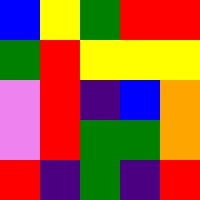[["blue", "yellow", "green", "red", "red"], ["green", "red", "yellow", "yellow", "yellow"], ["violet", "red", "indigo", "blue", "orange"], ["violet", "red", "green", "green", "orange"], ["red", "indigo", "green", "indigo", "red"]]